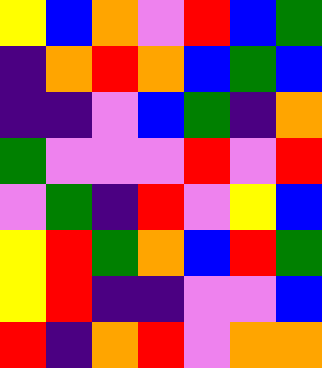[["yellow", "blue", "orange", "violet", "red", "blue", "green"], ["indigo", "orange", "red", "orange", "blue", "green", "blue"], ["indigo", "indigo", "violet", "blue", "green", "indigo", "orange"], ["green", "violet", "violet", "violet", "red", "violet", "red"], ["violet", "green", "indigo", "red", "violet", "yellow", "blue"], ["yellow", "red", "green", "orange", "blue", "red", "green"], ["yellow", "red", "indigo", "indigo", "violet", "violet", "blue"], ["red", "indigo", "orange", "red", "violet", "orange", "orange"]]